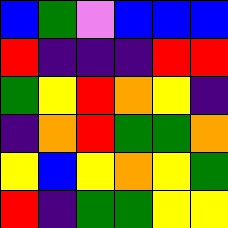[["blue", "green", "violet", "blue", "blue", "blue"], ["red", "indigo", "indigo", "indigo", "red", "red"], ["green", "yellow", "red", "orange", "yellow", "indigo"], ["indigo", "orange", "red", "green", "green", "orange"], ["yellow", "blue", "yellow", "orange", "yellow", "green"], ["red", "indigo", "green", "green", "yellow", "yellow"]]